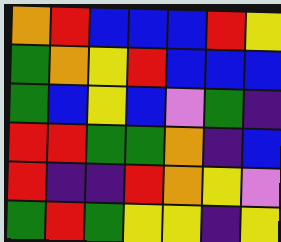[["orange", "red", "blue", "blue", "blue", "red", "yellow"], ["green", "orange", "yellow", "red", "blue", "blue", "blue"], ["green", "blue", "yellow", "blue", "violet", "green", "indigo"], ["red", "red", "green", "green", "orange", "indigo", "blue"], ["red", "indigo", "indigo", "red", "orange", "yellow", "violet"], ["green", "red", "green", "yellow", "yellow", "indigo", "yellow"]]